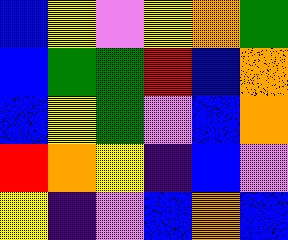[["blue", "yellow", "violet", "yellow", "orange", "green"], ["blue", "green", "green", "red", "blue", "orange"], ["blue", "yellow", "green", "violet", "blue", "orange"], ["red", "orange", "yellow", "indigo", "blue", "violet"], ["yellow", "indigo", "violet", "blue", "orange", "blue"]]